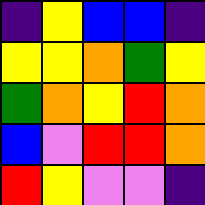[["indigo", "yellow", "blue", "blue", "indigo"], ["yellow", "yellow", "orange", "green", "yellow"], ["green", "orange", "yellow", "red", "orange"], ["blue", "violet", "red", "red", "orange"], ["red", "yellow", "violet", "violet", "indigo"]]